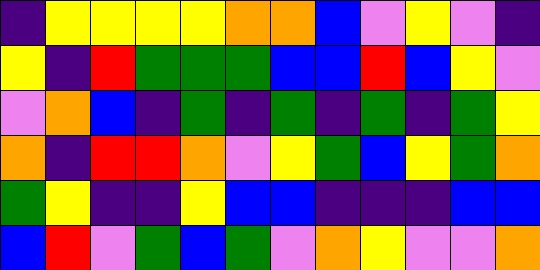[["indigo", "yellow", "yellow", "yellow", "yellow", "orange", "orange", "blue", "violet", "yellow", "violet", "indigo"], ["yellow", "indigo", "red", "green", "green", "green", "blue", "blue", "red", "blue", "yellow", "violet"], ["violet", "orange", "blue", "indigo", "green", "indigo", "green", "indigo", "green", "indigo", "green", "yellow"], ["orange", "indigo", "red", "red", "orange", "violet", "yellow", "green", "blue", "yellow", "green", "orange"], ["green", "yellow", "indigo", "indigo", "yellow", "blue", "blue", "indigo", "indigo", "indigo", "blue", "blue"], ["blue", "red", "violet", "green", "blue", "green", "violet", "orange", "yellow", "violet", "violet", "orange"]]